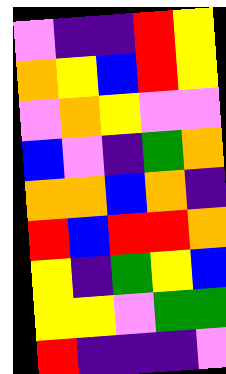[["violet", "indigo", "indigo", "red", "yellow"], ["orange", "yellow", "blue", "red", "yellow"], ["violet", "orange", "yellow", "violet", "violet"], ["blue", "violet", "indigo", "green", "orange"], ["orange", "orange", "blue", "orange", "indigo"], ["red", "blue", "red", "red", "orange"], ["yellow", "indigo", "green", "yellow", "blue"], ["yellow", "yellow", "violet", "green", "green"], ["red", "indigo", "indigo", "indigo", "violet"]]